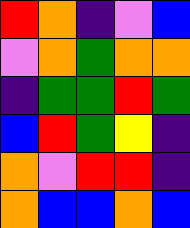[["red", "orange", "indigo", "violet", "blue"], ["violet", "orange", "green", "orange", "orange"], ["indigo", "green", "green", "red", "green"], ["blue", "red", "green", "yellow", "indigo"], ["orange", "violet", "red", "red", "indigo"], ["orange", "blue", "blue", "orange", "blue"]]